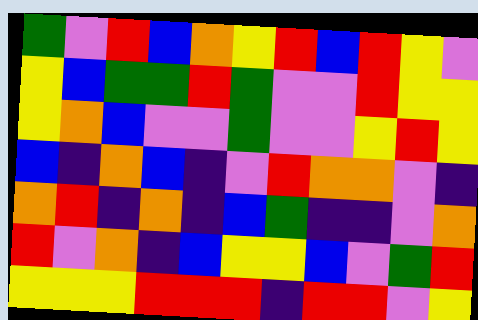[["green", "violet", "red", "blue", "orange", "yellow", "red", "blue", "red", "yellow", "violet"], ["yellow", "blue", "green", "green", "red", "green", "violet", "violet", "red", "yellow", "yellow"], ["yellow", "orange", "blue", "violet", "violet", "green", "violet", "violet", "yellow", "red", "yellow"], ["blue", "indigo", "orange", "blue", "indigo", "violet", "red", "orange", "orange", "violet", "indigo"], ["orange", "red", "indigo", "orange", "indigo", "blue", "green", "indigo", "indigo", "violet", "orange"], ["red", "violet", "orange", "indigo", "blue", "yellow", "yellow", "blue", "violet", "green", "red"], ["yellow", "yellow", "yellow", "red", "red", "red", "indigo", "red", "red", "violet", "yellow"]]